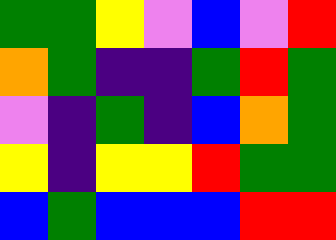[["green", "green", "yellow", "violet", "blue", "violet", "red"], ["orange", "green", "indigo", "indigo", "green", "red", "green"], ["violet", "indigo", "green", "indigo", "blue", "orange", "green"], ["yellow", "indigo", "yellow", "yellow", "red", "green", "green"], ["blue", "green", "blue", "blue", "blue", "red", "red"]]